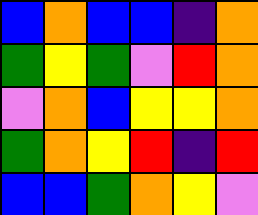[["blue", "orange", "blue", "blue", "indigo", "orange"], ["green", "yellow", "green", "violet", "red", "orange"], ["violet", "orange", "blue", "yellow", "yellow", "orange"], ["green", "orange", "yellow", "red", "indigo", "red"], ["blue", "blue", "green", "orange", "yellow", "violet"]]